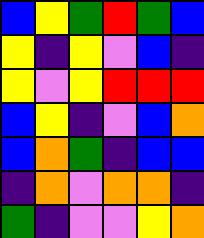[["blue", "yellow", "green", "red", "green", "blue"], ["yellow", "indigo", "yellow", "violet", "blue", "indigo"], ["yellow", "violet", "yellow", "red", "red", "red"], ["blue", "yellow", "indigo", "violet", "blue", "orange"], ["blue", "orange", "green", "indigo", "blue", "blue"], ["indigo", "orange", "violet", "orange", "orange", "indigo"], ["green", "indigo", "violet", "violet", "yellow", "orange"]]